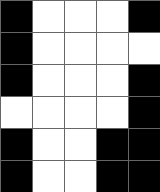[["black", "white", "white", "white", "black"], ["black", "white", "white", "white", "white"], ["black", "white", "white", "white", "black"], ["white", "white", "white", "white", "black"], ["black", "white", "white", "black", "black"], ["black", "white", "white", "black", "black"]]